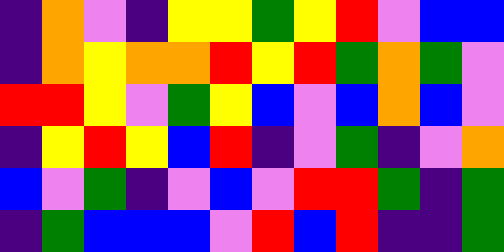[["indigo", "orange", "violet", "indigo", "yellow", "yellow", "green", "yellow", "red", "violet", "blue", "blue"], ["indigo", "orange", "yellow", "orange", "orange", "red", "yellow", "red", "green", "orange", "green", "violet"], ["red", "red", "yellow", "violet", "green", "yellow", "blue", "violet", "blue", "orange", "blue", "violet"], ["indigo", "yellow", "red", "yellow", "blue", "red", "indigo", "violet", "green", "indigo", "violet", "orange"], ["blue", "violet", "green", "indigo", "violet", "blue", "violet", "red", "red", "green", "indigo", "green"], ["indigo", "green", "blue", "blue", "blue", "violet", "red", "blue", "red", "indigo", "indigo", "green"]]